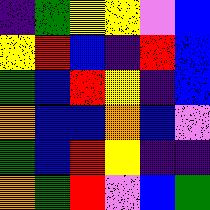[["indigo", "green", "yellow", "yellow", "violet", "blue"], ["yellow", "red", "blue", "indigo", "red", "blue"], ["green", "blue", "red", "yellow", "indigo", "blue"], ["orange", "blue", "blue", "orange", "blue", "violet"], ["green", "blue", "red", "yellow", "indigo", "indigo"], ["orange", "green", "red", "violet", "blue", "green"]]